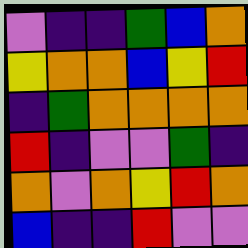[["violet", "indigo", "indigo", "green", "blue", "orange"], ["yellow", "orange", "orange", "blue", "yellow", "red"], ["indigo", "green", "orange", "orange", "orange", "orange"], ["red", "indigo", "violet", "violet", "green", "indigo"], ["orange", "violet", "orange", "yellow", "red", "orange"], ["blue", "indigo", "indigo", "red", "violet", "violet"]]